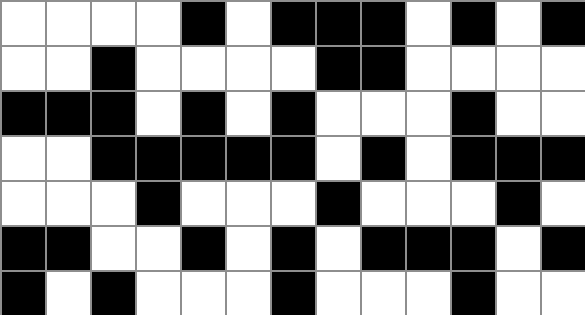[["white", "white", "white", "white", "black", "white", "black", "black", "black", "white", "black", "white", "black"], ["white", "white", "black", "white", "white", "white", "white", "black", "black", "white", "white", "white", "white"], ["black", "black", "black", "white", "black", "white", "black", "white", "white", "white", "black", "white", "white"], ["white", "white", "black", "black", "black", "black", "black", "white", "black", "white", "black", "black", "black"], ["white", "white", "white", "black", "white", "white", "white", "black", "white", "white", "white", "black", "white"], ["black", "black", "white", "white", "black", "white", "black", "white", "black", "black", "black", "white", "black"], ["black", "white", "black", "white", "white", "white", "black", "white", "white", "white", "black", "white", "white"]]